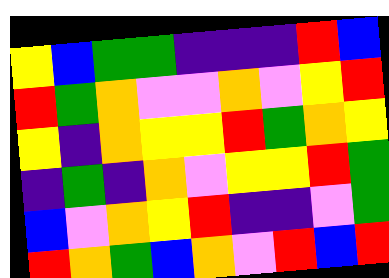[["yellow", "blue", "green", "green", "indigo", "indigo", "indigo", "red", "blue"], ["red", "green", "orange", "violet", "violet", "orange", "violet", "yellow", "red"], ["yellow", "indigo", "orange", "yellow", "yellow", "red", "green", "orange", "yellow"], ["indigo", "green", "indigo", "orange", "violet", "yellow", "yellow", "red", "green"], ["blue", "violet", "orange", "yellow", "red", "indigo", "indigo", "violet", "green"], ["red", "orange", "green", "blue", "orange", "violet", "red", "blue", "red"]]